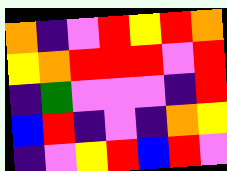[["orange", "indigo", "violet", "red", "yellow", "red", "orange"], ["yellow", "orange", "red", "red", "red", "violet", "red"], ["indigo", "green", "violet", "violet", "violet", "indigo", "red"], ["blue", "red", "indigo", "violet", "indigo", "orange", "yellow"], ["indigo", "violet", "yellow", "red", "blue", "red", "violet"]]